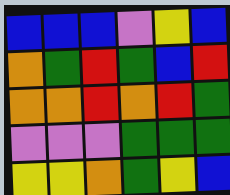[["blue", "blue", "blue", "violet", "yellow", "blue"], ["orange", "green", "red", "green", "blue", "red"], ["orange", "orange", "red", "orange", "red", "green"], ["violet", "violet", "violet", "green", "green", "green"], ["yellow", "yellow", "orange", "green", "yellow", "blue"]]